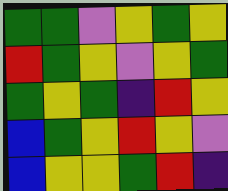[["green", "green", "violet", "yellow", "green", "yellow"], ["red", "green", "yellow", "violet", "yellow", "green"], ["green", "yellow", "green", "indigo", "red", "yellow"], ["blue", "green", "yellow", "red", "yellow", "violet"], ["blue", "yellow", "yellow", "green", "red", "indigo"]]